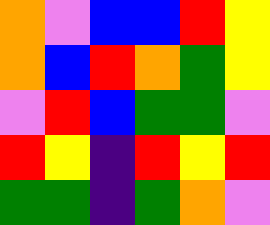[["orange", "violet", "blue", "blue", "red", "yellow"], ["orange", "blue", "red", "orange", "green", "yellow"], ["violet", "red", "blue", "green", "green", "violet"], ["red", "yellow", "indigo", "red", "yellow", "red"], ["green", "green", "indigo", "green", "orange", "violet"]]